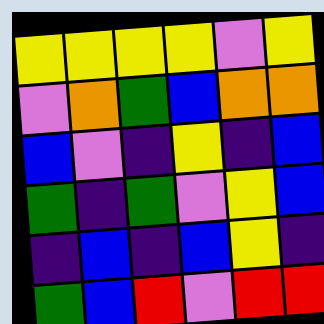[["yellow", "yellow", "yellow", "yellow", "violet", "yellow"], ["violet", "orange", "green", "blue", "orange", "orange"], ["blue", "violet", "indigo", "yellow", "indigo", "blue"], ["green", "indigo", "green", "violet", "yellow", "blue"], ["indigo", "blue", "indigo", "blue", "yellow", "indigo"], ["green", "blue", "red", "violet", "red", "red"]]